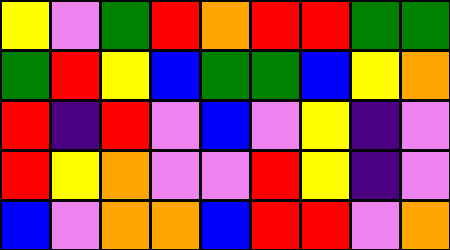[["yellow", "violet", "green", "red", "orange", "red", "red", "green", "green"], ["green", "red", "yellow", "blue", "green", "green", "blue", "yellow", "orange"], ["red", "indigo", "red", "violet", "blue", "violet", "yellow", "indigo", "violet"], ["red", "yellow", "orange", "violet", "violet", "red", "yellow", "indigo", "violet"], ["blue", "violet", "orange", "orange", "blue", "red", "red", "violet", "orange"]]